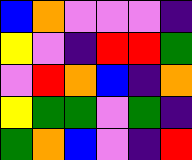[["blue", "orange", "violet", "violet", "violet", "indigo"], ["yellow", "violet", "indigo", "red", "red", "green"], ["violet", "red", "orange", "blue", "indigo", "orange"], ["yellow", "green", "green", "violet", "green", "indigo"], ["green", "orange", "blue", "violet", "indigo", "red"]]